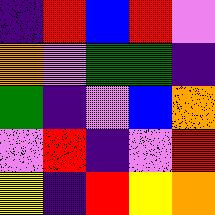[["indigo", "red", "blue", "red", "violet"], ["orange", "violet", "green", "green", "indigo"], ["green", "indigo", "violet", "blue", "orange"], ["violet", "red", "indigo", "violet", "red"], ["yellow", "indigo", "red", "yellow", "orange"]]